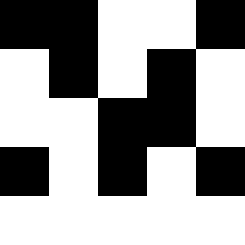[["black", "black", "white", "white", "black"], ["white", "black", "white", "black", "white"], ["white", "white", "black", "black", "white"], ["black", "white", "black", "white", "black"], ["white", "white", "white", "white", "white"]]